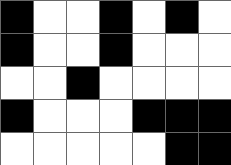[["black", "white", "white", "black", "white", "black", "white"], ["black", "white", "white", "black", "white", "white", "white"], ["white", "white", "black", "white", "white", "white", "white"], ["black", "white", "white", "white", "black", "black", "black"], ["white", "white", "white", "white", "white", "black", "black"]]